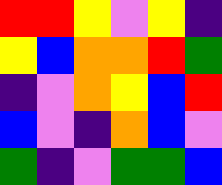[["red", "red", "yellow", "violet", "yellow", "indigo"], ["yellow", "blue", "orange", "orange", "red", "green"], ["indigo", "violet", "orange", "yellow", "blue", "red"], ["blue", "violet", "indigo", "orange", "blue", "violet"], ["green", "indigo", "violet", "green", "green", "blue"]]